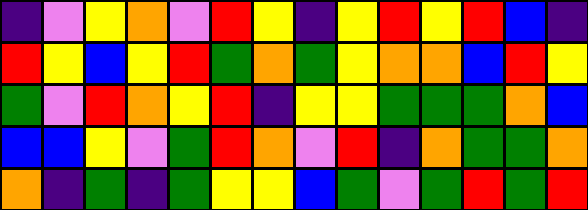[["indigo", "violet", "yellow", "orange", "violet", "red", "yellow", "indigo", "yellow", "red", "yellow", "red", "blue", "indigo"], ["red", "yellow", "blue", "yellow", "red", "green", "orange", "green", "yellow", "orange", "orange", "blue", "red", "yellow"], ["green", "violet", "red", "orange", "yellow", "red", "indigo", "yellow", "yellow", "green", "green", "green", "orange", "blue"], ["blue", "blue", "yellow", "violet", "green", "red", "orange", "violet", "red", "indigo", "orange", "green", "green", "orange"], ["orange", "indigo", "green", "indigo", "green", "yellow", "yellow", "blue", "green", "violet", "green", "red", "green", "red"]]